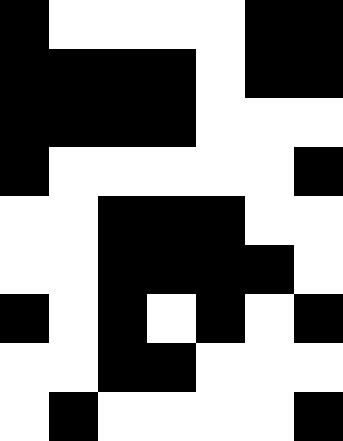[["black", "white", "white", "white", "white", "black", "black"], ["black", "black", "black", "black", "white", "black", "black"], ["black", "black", "black", "black", "white", "white", "white"], ["black", "white", "white", "white", "white", "white", "black"], ["white", "white", "black", "black", "black", "white", "white"], ["white", "white", "black", "black", "black", "black", "white"], ["black", "white", "black", "white", "black", "white", "black"], ["white", "white", "black", "black", "white", "white", "white"], ["white", "black", "white", "white", "white", "white", "black"]]